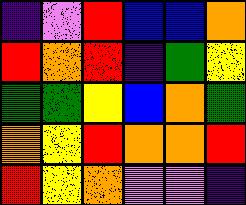[["indigo", "violet", "red", "blue", "blue", "orange"], ["red", "orange", "red", "indigo", "green", "yellow"], ["green", "green", "yellow", "blue", "orange", "green"], ["orange", "yellow", "red", "orange", "orange", "red"], ["red", "yellow", "orange", "violet", "violet", "indigo"]]